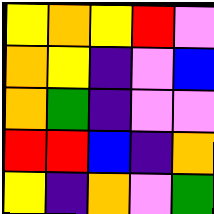[["yellow", "orange", "yellow", "red", "violet"], ["orange", "yellow", "indigo", "violet", "blue"], ["orange", "green", "indigo", "violet", "violet"], ["red", "red", "blue", "indigo", "orange"], ["yellow", "indigo", "orange", "violet", "green"]]